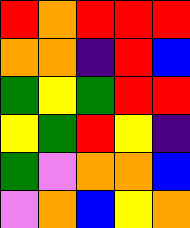[["red", "orange", "red", "red", "red"], ["orange", "orange", "indigo", "red", "blue"], ["green", "yellow", "green", "red", "red"], ["yellow", "green", "red", "yellow", "indigo"], ["green", "violet", "orange", "orange", "blue"], ["violet", "orange", "blue", "yellow", "orange"]]